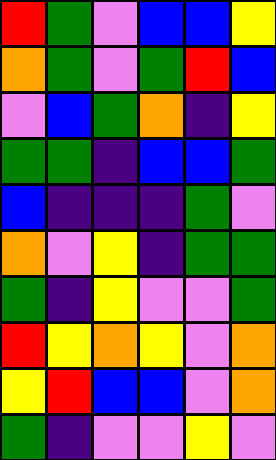[["red", "green", "violet", "blue", "blue", "yellow"], ["orange", "green", "violet", "green", "red", "blue"], ["violet", "blue", "green", "orange", "indigo", "yellow"], ["green", "green", "indigo", "blue", "blue", "green"], ["blue", "indigo", "indigo", "indigo", "green", "violet"], ["orange", "violet", "yellow", "indigo", "green", "green"], ["green", "indigo", "yellow", "violet", "violet", "green"], ["red", "yellow", "orange", "yellow", "violet", "orange"], ["yellow", "red", "blue", "blue", "violet", "orange"], ["green", "indigo", "violet", "violet", "yellow", "violet"]]